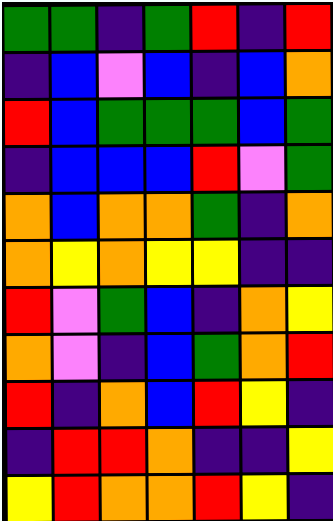[["green", "green", "indigo", "green", "red", "indigo", "red"], ["indigo", "blue", "violet", "blue", "indigo", "blue", "orange"], ["red", "blue", "green", "green", "green", "blue", "green"], ["indigo", "blue", "blue", "blue", "red", "violet", "green"], ["orange", "blue", "orange", "orange", "green", "indigo", "orange"], ["orange", "yellow", "orange", "yellow", "yellow", "indigo", "indigo"], ["red", "violet", "green", "blue", "indigo", "orange", "yellow"], ["orange", "violet", "indigo", "blue", "green", "orange", "red"], ["red", "indigo", "orange", "blue", "red", "yellow", "indigo"], ["indigo", "red", "red", "orange", "indigo", "indigo", "yellow"], ["yellow", "red", "orange", "orange", "red", "yellow", "indigo"]]